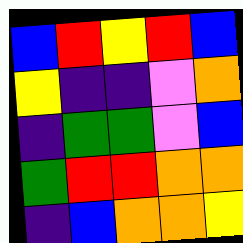[["blue", "red", "yellow", "red", "blue"], ["yellow", "indigo", "indigo", "violet", "orange"], ["indigo", "green", "green", "violet", "blue"], ["green", "red", "red", "orange", "orange"], ["indigo", "blue", "orange", "orange", "yellow"]]